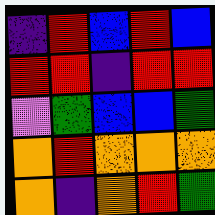[["indigo", "red", "blue", "red", "blue"], ["red", "red", "indigo", "red", "red"], ["violet", "green", "blue", "blue", "green"], ["orange", "red", "orange", "orange", "orange"], ["orange", "indigo", "orange", "red", "green"]]